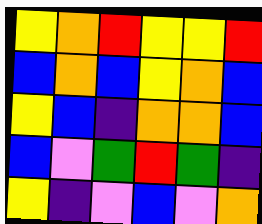[["yellow", "orange", "red", "yellow", "yellow", "red"], ["blue", "orange", "blue", "yellow", "orange", "blue"], ["yellow", "blue", "indigo", "orange", "orange", "blue"], ["blue", "violet", "green", "red", "green", "indigo"], ["yellow", "indigo", "violet", "blue", "violet", "orange"]]